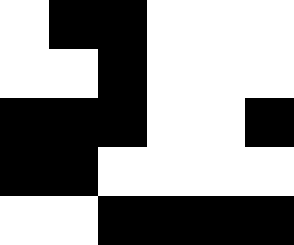[["white", "black", "black", "white", "white", "white"], ["white", "white", "black", "white", "white", "white"], ["black", "black", "black", "white", "white", "black"], ["black", "black", "white", "white", "white", "white"], ["white", "white", "black", "black", "black", "black"]]